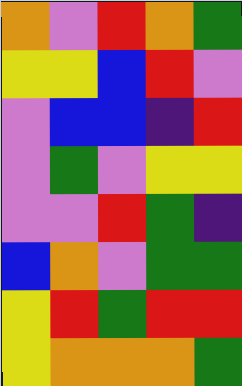[["orange", "violet", "red", "orange", "green"], ["yellow", "yellow", "blue", "red", "violet"], ["violet", "blue", "blue", "indigo", "red"], ["violet", "green", "violet", "yellow", "yellow"], ["violet", "violet", "red", "green", "indigo"], ["blue", "orange", "violet", "green", "green"], ["yellow", "red", "green", "red", "red"], ["yellow", "orange", "orange", "orange", "green"]]